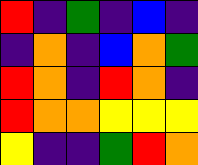[["red", "indigo", "green", "indigo", "blue", "indigo"], ["indigo", "orange", "indigo", "blue", "orange", "green"], ["red", "orange", "indigo", "red", "orange", "indigo"], ["red", "orange", "orange", "yellow", "yellow", "yellow"], ["yellow", "indigo", "indigo", "green", "red", "orange"]]